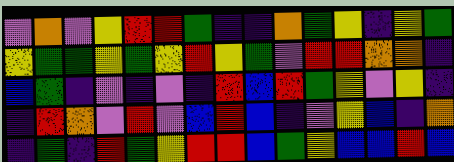[["violet", "orange", "violet", "yellow", "red", "red", "green", "indigo", "indigo", "orange", "green", "yellow", "indigo", "yellow", "green"], ["yellow", "green", "green", "yellow", "green", "yellow", "red", "yellow", "green", "violet", "red", "red", "orange", "orange", "indigo"], ["blue", "green", "indigo", "violet", "indigo", "violet", "indigo", "red", "blue", "red", "green", "yellow", "violet", "yellow", "indigo"], ["indigo", "red", "orange", "violet", "red", "violet", "blue", "red", "blue", "indigo", "violet", "yellow", "blue", "indigo", "orange"], ["indigo", "green", "indigo", "red", "green", "yellow", "red", "red", "blue", "green", "yellow", "blue", "blue", "red", "blue"]]